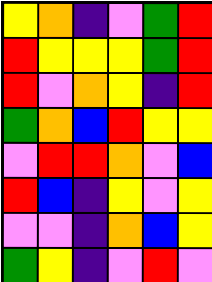[["yellow", "orange", "indigo", "violet", "green", "red"], ["red", "yellow", "yellow", "yellow", "green", "red"], ["red", "violet", "orange", "yellow", "indigo", "red"], ["green", "orange", "blue", "red", "yellow", "yellow"], ["violet", "red", "red", "orange", "violet", "blue"], ["red", "blue", "indigo", "yellow", "violet", "yellow"], ["violet", "violet", "indigo", "orange", "blue", "yellow"], ["green", "yellow", "indigo", "violet", "red", "violet"]]